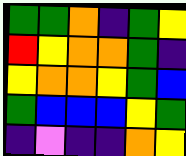[["green", "green", "orange", "indigo", "green", "yellow"], ["red", "yellow", "orange", "orange", "green", "indigo"], ["yellow", "orange", "orange", "yellow", "green", "blue"], ["green", "blue", "blue", "blue", "yellow", "green"], ["indigo", "violet", "indigo", "indigo", "orange", "yellow"]]